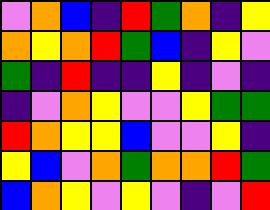[["violet", "orange", "blue", "indigo", "red", "green", "orange", "indigo", "yellow"], ["orange", "yellow", "orange", "red", "green", "blue", "indigo", "yellow", "violet"], ["green", "indigo", "red", "indigo", "indigo", "yellow", "indigo", "violet", "indigo"], ["indigo", "violet", "orange", "yellow", "violet", "violet", "yellow", "green", "green"], ["red", "orange", "yellow", "yellow", "blue", "violet", "violet", "yellow", "indigo"], ["yellow", "blue", "violet", "orange", "green", "orange", "orange", "red", "green"], ["blue", "orange", "yellow", "violet", "yellow", "violet", "indigo", "violet", "red"]]